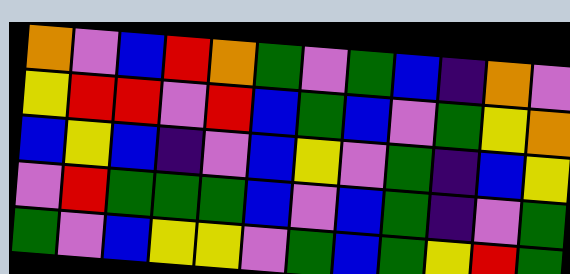[["orange", "violet", "blue", "red", "orange", "green", "violet", "green", "blue", "indigo", "orange", "violet"], ["yellow", "red", "red", "violet", "red", "blue", "green", "blue", "violet", "green", "yellow", "orange"], ["blue", "yellow", "blue", "indigo", "violet", "blue", "yellow", "violet", "green", "indigo", "blue", "yellow"], ["violet", "red", "green", "green", "green", "blue", "violet", "blue", "green", "indigo", "violet", "green"], ["green", "violet", "blue", "yellow", "yellow", "violet", "green", "blue", "green", "yellow", "red", "green"]]